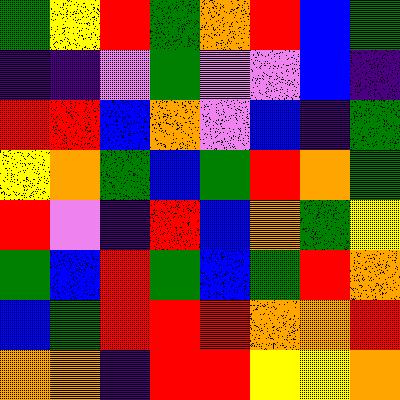[["green", "yellow", "red", "green", "orange", "red", "blue", "green"], ["indigo", "indigo", "violet", "green", "violet", "violet", "blue", "indigo"], ["red", "red", "blue", "orange", "violet", "blue", "indigo", "green"], ["yellow", "orange", "green", "blue", "green", "red", "orange", "green"], ["red", "violet", "indigo", "red", "blue", "orange", "green", "yellow"], ["green", "blue", "red", "green", "blue", "green", "red", "orange"], ["blue", "green", "red", "red", "red", "orange", "orange", "red"], ["orange", "orange", "indigo", "red", "red", "yellow", "yellow", "orange"]]